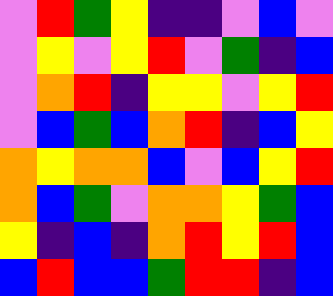[["violet", "red", "green", "yellow", "indigo", "indigo", "violet", "blue", "violet"], ["violet", "yellow", "violet", "yellow", "red", "violet", "green", "indigo", "blue"], ["violet", "orange", "red", "indigo", "yellow", "yellow", "violet", "yellow", "red"], ["violet", "blue", "green", "blue", "orange", "red", "indigo", "blue", "yellow"], ["orange", "yellow", "orange", "orange", "blue", "violet", "blue", "yellow", "red"], ["orange", "blue", "green", "violet", "orange", "orange", "yellow", "green", "blue"], ["yellow", "indigo", "blue", "indigo", "orange", "red", "yellow", "red", "blue"], ["blue", "red", "blue", "blue", "green", "red", "red", "indigo", "blue"]]